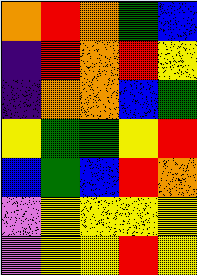[["orange", "red", "orange", "green", "blue"], ["indigo", "red", "orange", "red", "yellow"], ["indigo", "orange", "orange", "blue", "green"], ["yellow", "green", "green", "yellow", "red"], ["blue", "green", "blue", "red", "orange"], ["violet", "yellow", "yellow", "yellow", "yellow"], ["violet", "yellow", "yellow", "red", "yellow"]]